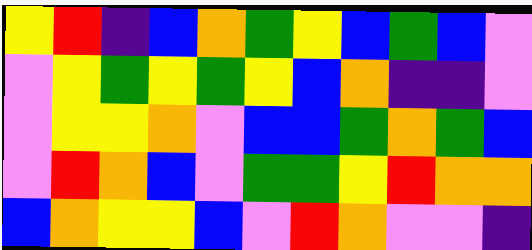[["yellow", "red", "indigo", "blue", "orange", "green", "yellow", "blue", "green", "blue", "violet"], ["violet", "yellow", "green", "yellow", "green", "yellow", "blue", "orange", "indigo", "indigo", "violet"], ["violet", "yellow", "yellow", "orange", "violet", "blue", "blue", "green", "orange", "green", "blue"], ["violet", "red", "orange", "blue", "violet", "green", "green", "yellow", "red", "orange", "orange"], ["blue", "orange", "yellow", "yellow", "blue", "violet", "red", "orange", "violet", "violet", "indigo"]]